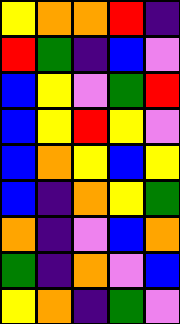[["yellow", "orange", "orange", "red", "indigo"], ["red", "green", "indigo", "blue", "violet"], ["blue", "yellow", "violet", "green", "red"], ["blue", "yellow", "red", "yellow", "violet"], ["blue", "orange", "yellow", "blue", "yellow"], ["blue", "indigo", "orange", "yellow", "green"], ["orange", "indigo", "violet", "blue", "orange"], ["green", "indigo", "orange", "violet", "blue"], ["yellow", "orange", "indigo", "green", "violet"]]